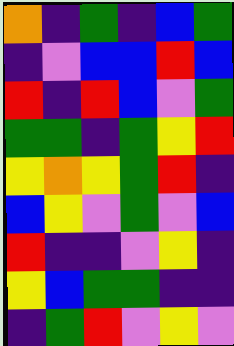[["orange", "indigo", "green", "indigo", "blue", "green"], ["indigo", "violet", "blue", "blue", "red", "blue"], ["red", "indigo", "red", "blue", "violet", "green"], ["green", "green", "indigo", "green", "yellow", "red"], ["yellow", "orange", "yellow", "green", "red", "indigo"], ["blue", "yellow", "violet", "green", "violet", "blue"], ["red", "indigo", "indigo", "violet", "yellow", "indigo"], ["yellow", "blue", "green", "green", "indigo", "indigo"], ["indigo", "green", "red", "violet", "yellow", "violet"]]